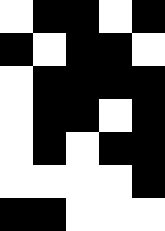[["white", "black", "black", "white", "black"], ["black", "white", "black", "black", "white"], ["white", "black", "black", "black", "black"], ["white", "black", "black", "white", "black"], ["white", "black", "white", "black", "black"], ["white", "white", "white", "white", "black"], ["black", "black", "white", "white", "white"]]